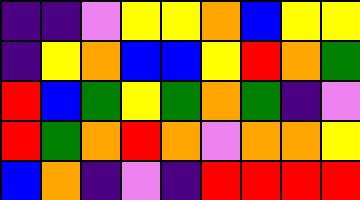[["indigo", "indigo", "violet", "yellow", "yellow", "orange", "blue", "yellow", "yellow"], ["indigo", "yellow", "orange", "blue", "blue", "yellow", "red", "orange", "green"], ["red", "blue", "green", "yellow", "green", "orange", "green", "indigo", "violet"], ["red", "green", "orange", "red", "orange", "violet", "orange", "orange", "yellow"], ["blue", "orange", "indigo", "violet", "indigo", "red", "red", "red", "red"]]